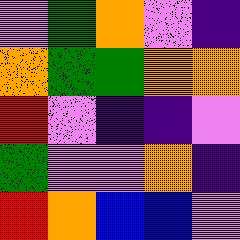[["violet", "green", "orange", "violet", "indigo"], ["orange", "green", "green", "orange", "orange"], ["red", "violet", "indigo", "indigo", "violet"], ["green", "violet", "violet", "orange", "indigo"], ["red", "orange", "blue", "blue", "violet"]]